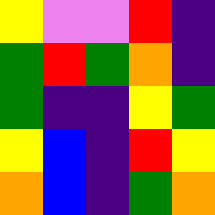[["yellow", "violet", "violet", "red", "indigo"], ["green", "red", "green", "orange", "indigo"], ["green", "indigo", "indigo", "yellow", "green"], ["yellow", "blue", "indigo", "red", "yellow"], ["orange", "blue", "indigo", "green", "orange"]]